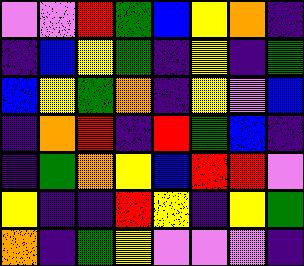[["violet", "violet", "red", "green", "blue", "yellow", "orange", "indigo"], ["indigo", "blue", "yellow", "green", "indigo", "yellow", "indigo", "green"], ["blue", "yellow", "green", "orange", "indigo", "yellow", "violet", "blue"], ["indigo", "orange", "red", "indigo", "red", "green", "blue", "indigo"], ["indigo", "green", "orange", "yellow", "blue", "red", "red", "violet"], ["yellow", "indigo", "indigo", "red", "yellow", "indigo", "yellow", "green"], ["orange", "indigo", "green", "yellow", "violet", "violet", "violet", "indigo"]]